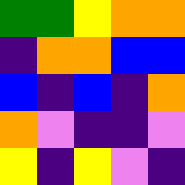[["green", "green", "yellow", "orange", "orange"], ["indigo", "orange", "orange", "blue", "blue"], ["blue", "indigo", "blue", "indigo", "orange"], ["orange", "violet", "indigo", "indigo", "violet"], ["yellow", "indigo", "yellow", "violet", "indigo"]]